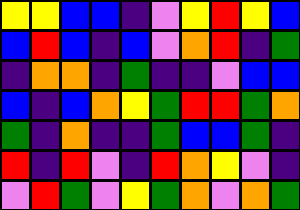[["yellow", "yellow", "blue", "blue", "indigo", "violet", "yellow", "red", "yellow", "blue"], ["blue", "red", "blue", "indigo", "blue", "violet", "orange", "red", "indigo", "green"], ["indigo", "orange", "orange", "indigo", "green", "indigo", "indigo", "violet", "blue", "blue"], ["blue", "indigo", "blue", "orange", "yellow", "green", "red", "red", "green", "orange"], ["green", "indigo", "orange", "indigo", "indigo", "green", "blue", "blue", "green", "indigo"], ["red", "indigo", "red", "violet", "indigo", "red", "orange", "yellow", "violet", "indigo"], ["violet", "red", "green", "violet", "yellow", "green", "orange", "violet", "orange", "green"]]